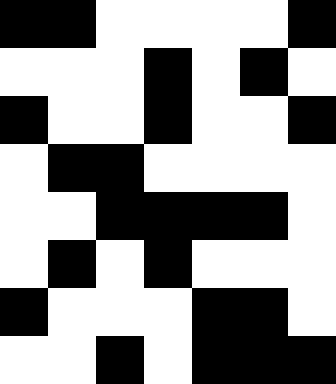[["black", "black", "white", "white", "white", "white", "black"], ["white", "white", "white", "black", "white", "black", "white"], ["black", "white", "white", "black", "white", "white", "black"], ["white", "black", "black", "white", "white", "white", "white"], ["white", "white", "black", "black", "black", "black", "white"], ["white", "black", "white", "black", "white", "white", "white"], ["black", "white", "white", "white", "black", "black", "white"], ["white", "white", "black", "white", "black", "black", "black"]]